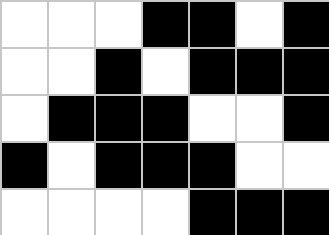[["white", "white", "white", "black", "black", "white", "black"], ["white", "white", "black", "white", "black", "black", "black"], ["white", "black", "black", "black", "white", "white", "black"], ["black", "white", "black", "black", "black", "white", "white"], ["white", "white", "white", "white", "black", "black", "black"]]